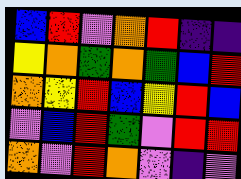[["blue", "red", "violet", "orange", "red", "indigo", "indigo"], ["yellow", "orange", "green", "orange", "green", "blue", "red"], ["orange", "yellow", "red", "blue", "yellow", "red", "blue"], ["violet", "blue", "red", "green", "violet", "red", "red"], ["orange", "violet", "red", "orange", "violet", "indigo", "violet"]]